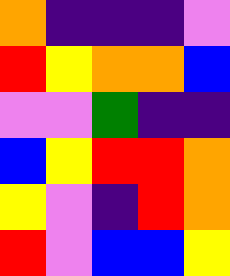[["orange", "indigo", "indigo", "indigo", "violet"], ["red", "yellow", "orange", "orange", "blue"], ["violet", "violet", "green", "indigo", "indigo"], ["blue", "yellow", "red", "red", "orange"], ["yellow", "violet", "indigo", "red", "orange"], ["red", "violet", "blue", "blue", "yellow"]]